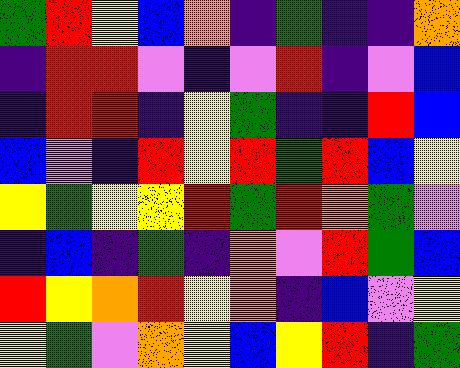[["green", "red", "yellow", "blue", "orange", "indigo", "green", "indigo", "indigo", "orange"], ["indigo", "red", "red", "violet", "indigo", "violet", "red", "indigo", "violet", "blue"], ["indigo", "red", "red", "indigo", "yellow", "green", "indigo", "indigo", "red", "blue"], ["blue", "violet", "indigo", "red", "yellow", "red", "green", "red", "blue", "yellow"], ["yellow", "green", "yellow", "yellow", "red", "green", "red", "orange", "green", "violet"], ["indigo", "blue", "indigo", "green", "indigo", "orange", "violet", "red", "green", "blue"], ["red", "yellow", "orange", "red", "yellow", "orange", "indigo", "blue", "violet", "yellow"], ["yellow", "green", "violet", "orange", "yellow", "blue", "yellow", "red", "indigo", "green"]]